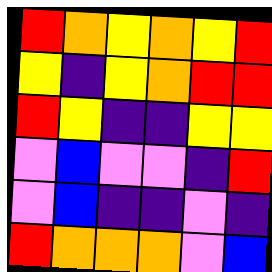[["red", "orange", "yellow", "orange", "yellow", "red"], ["yellow", "indigo", "yellow", "orange", "red", "red"], ["red", "yellow", "indigo", "indigo", "yellow", "yellow"], ["violet", "blue", "violet", "violet", "indigo", "red"], ["violet", "blue", "indigo", "indigo", "violet", "indigo"], ["red", "orange", "orange", "orange", "violet", "blue"]]